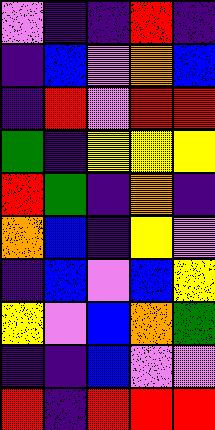[["violet", "indigo", "indigo", "red", "indigo"], ["indigo", "blue", "violet", "orange", "blue"], ["indigo", "red", "violet", "red", "red"], ["green", "indigo", "yellow", "yellow", "yellow"], ["red", "green", "indigo", "orange", "indigo"], ["orange", "blue", "indigo", "yellow", "violet"], ["indigo", "blue", "violet", "blue", "yellow"], ["yellow", "violet", "blue", "orange", "green"], ["indigo", "indigo", "blue", "violet", "violet"], ["red", "indigo", "red", "red", "red"]]